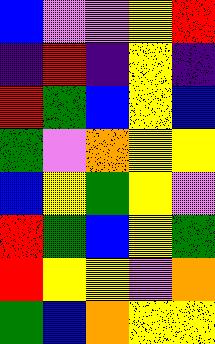[["blue", "violet", "violet", "yellow", "red"], ["indigo", "red", "indigo", "yellow", "indigo"], ["red", "green", "blue", "yellow", "blue"], ["green", "violet", "orange", "yellow", "yellow"], ["blue", "yellow", "green", "yellow", "violet"], ["red", "green", "blue", "yellow", "green"], ["red", "yellow", "yellow", "violet", "orange"], ["green", "blue", "orange", "yellow", "yellow"]]